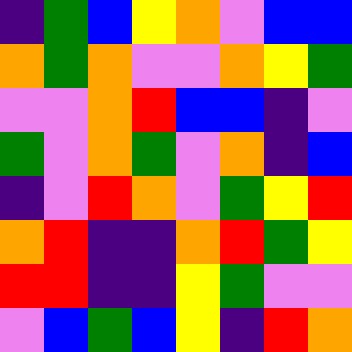[["indigo", "green", "blue", "yellow", "orange", "violet", "blue", "blue"], ["orange", "green", "orange", "violet", "violet", "orange", "yellow", "green"], ["violet", "violet", "orange", "red", "blue", "blue", "indigo", "violet"], ["green", "violet", "orange", "green", "violet", "orange", "indigo", "blue"], ["indigo", "violet", "red", "orange", "violet", "green", "yellow", "red"], ["orange", "red", "indigo", "indigo", "orange", "red", "green", "yellow"], ["red", "red", "indigo", "indigo", "yellow", "green", "violet", "violet"], ["violet", "blue", "green", "blue", "yellow", "indigo", "red", "orange"]]